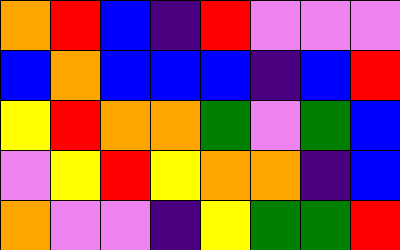[["orange", "red", "blue", "indigo", "red", "violet", "violet", "violet"], ["blue", "orange", "blue", "blue", "blue", "indigo", "blue", "red"], ["yellow", "red", "orange", "orange", "green", "violet", "green", "blue"], ["violet", "yellow", "red", "yellow", "orange", "orange", "indigo", "blue"], ["orange", "violet", "violet", "indigo", "yellow", "green", "green", "red"]]